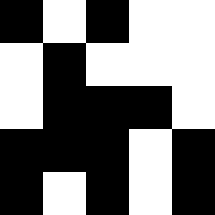[["black", "white", "black", "white", "white"], ["white", "black", "white", "white", "white"], ["white", "black", "black", "black", "white"], ["black", "black", "black", "white", "black"], ["black", "white", "black", "white", "black"]]